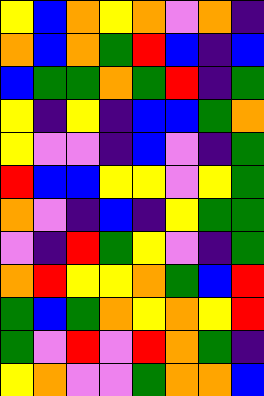[["yellow", "blue", "orange", "yellow", "orange", "violet", "orange", "indigo"], ["orange", "blue", "orange", "green", "red", "blue", "indigo", "blue"], ["blue", "green", "green", "orange", "green", "red", "indigo", "green"], ["yellow", "indigo", "yellow", "indigo", "blue", "blue", "green", "orange"], ["yellow", "violet", "violet", "indigo", "blue", "violet", "indigo", "green"], ["red", "blue", "blue", "yellow", "yellow", "violet", "yellow", "green"], ["orange", "violet", "indigo", "blue", "indigo", "yellow", "green", "green"], ["violet", "indigo", "red", "green", "yellow", "violet", "indigo", "green"], ["orange", "red", "yellow", "yellow", "orange", "green", "blue", "red"], ["green", "blue", "green", "orange", "yellow", "orange", "yellow", "red"], ["green", "violet", "red", "violet", "red", "orange", "green", "indigo"], ["yellow", "orange", "violet", "violet", "green", "orange", "orange", "blue"]]